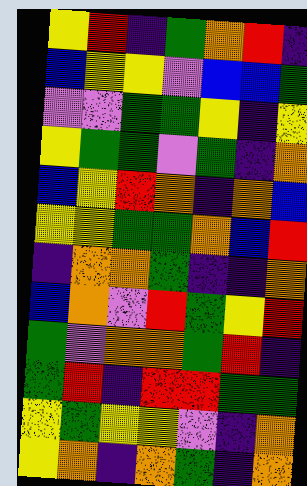[["yellow", "red", "indigo", "green", "orange", "red", "indigo"], ["blue", "yellow", "yellow", "violet", "blue", "blue", "green"], ["violet", "violet", "green", "green", "yellow", "indigo", "yellow"], ["yellow", "green", "green", "violet", "green", "indigo", "orange"], ["blue", "yellow", "red", "orange", "indigo", "orange", "blue"], ["yellow", "yellow", "green", "green", "orange", "blue", "red"], ["indigo", "orange", "orange", "green", "indigo", "indigo", "orange"], ["blue", "orange", "violet", "red", "green", "yellow", "red"], ["green", "violet", "orange", "orange", "green", "red", "indigo"], ["green", "red", "indigo", "red", "red", "green", "green"], ["yellow", "green", "yellow", "yellow", "violet", "indigo", "orange"], ["yellow", "orange", "indigo", "orange", "green", "indigo", "orange"]]